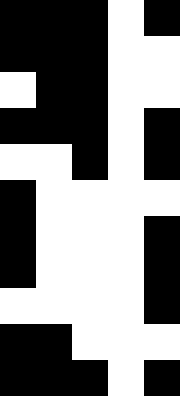[["black", "black", "black", "white", "black"], ["black", "black", "black", "white", "white"], ["white", "black", "black", "white", "white"], ["black", "black", "black", "white", "black"], ["white", "white", "black", "white", "black"], ["black", "white", "white", "white", "white"], ["black", "white", "white", "white", "black"], ["black", "white", "white", "white", "black"], ["white", "white", "white", "white", "black"], ["black", "black", "white", "white", "white"], ["black", "black", "black", "white", "black"]]